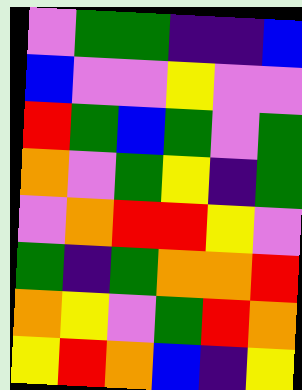[["violet", "green", "green", "indigo", "indigo", "blue"], ["blue", "violet", "violet", "yellow", "violet", "violet"], ["red", "green", "blue", "green", "violet", "green"], ["orange", "violet", "green", "yellow", "indigo", "green"], ["violet", "orange", "red", "red", "yellow", "violet"], ["green", "indigo", "green", "orange", "orange", "red"], ["orange", "yellow", "violet", "green", "red", "orange"], ["yellow", "red", "orange", "blue", "indigo", "yellow"]]